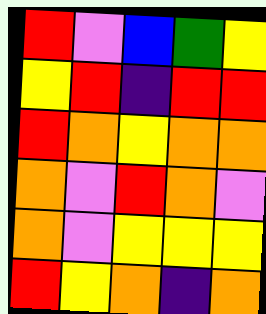[["red", "violet", "blue", "green", "yellow"], ["yellow", "red", "indigo", "red", "red"], ["red", "orange", "yellow", "orange", "orange"], ["orange", "violet", "red", "orange", "violet"], ["orange", "violet", "yellow", "yellow", "yellow"], ["red", "yellow", "orange", "indigo", "orange"]]